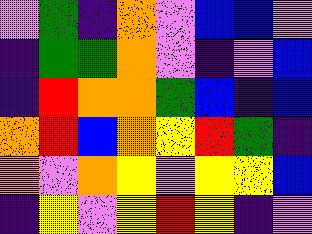[["violet", "green", "indigo", "orange", "violet", "blue", "blue", "violet"], ["indigo", "green", "green", "orange", "violet", "indigo", "violet", "blue"], ["indigo", "red", "orange", "orange", "green", "blue", "indigo", "blue"], ["orange", "red", "blue", "orange", "yellow", "red", "green", "indigo"], ["orange", "violet", "orange", "yellow", "violet", "yellow", "yellow", "blue"], ["indigo", "yellow", "violet", "yellow", "red", "yellow", "indigo", "violet"]]